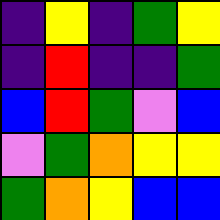[["indigo", "yellow", "indigo", "green", "yellow"], ["indigo", "red", "indigo", "indigo", "green"], ["blue", "red", "green", "violet", "blue"], ["violet", "green", "orange", "yellow", "yellow"], ["green", "orange", "yellow", "blue", "blue"]]